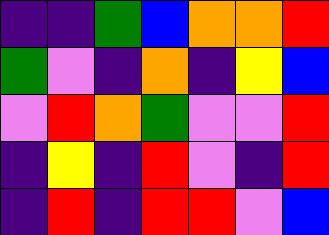[["indigo", "indigo", "green", "blue", "orange", "orange", "red"], ["green", "violet", "indigo", "orange", "indigo", "yellow", "blue"], ["violet", "red", "orange", "green", "violet", "violet", "red"], ["indigo", "yellow", "indigo", "red", "violet", "indigo", "red"], ["indigo", "red", "indigo", "red", "red", "violet", "blue"]]